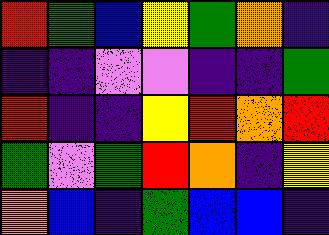[["red", "green", "blue", "yellow", "green", "orange", "indigo"], ["indigo", "indigo", "violet", "violet", "indigo", "indigo", "green"], ["red", "indigo", "indigo", "yellow", "red", "orange", "red"], ["green", "violet", "green", "red", "orange", "indigo", "yellow"], ["orange", "blue", "indigo", "green", "blue", "blue", "indigo"]]